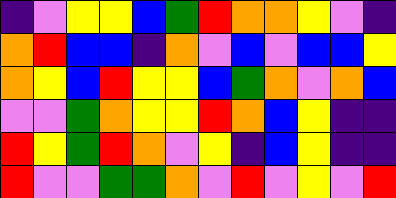[["indigo", "violet", "yellow", "yellow", "blue", "green", "red", "orange", "orange", "yellow", "violet", "indigo"], ["orange", "red", "blue", "blue", "indigo", "orange", "violet", "blue", "violet", "blue", "blue", "yellow"], ["orange", "yellow", "blue", "red", "yellow", "yellow", "blue", "green", "orange", "violet", "orange", "blue"], ["violet", "violet", "green", "orange", "yellow", "yellow", "red", "orange", "blue", "yellow", "indigo", "indigo"], ["red", "yellow", "green", "red", "orange", "violet", "yellow", "indigo", "blue", "yellow", "indigo", "indigo"], ["red", "violet", "violet", "green", "green", "orange", "violet", "red", "violet", "yellow", "violet", "red"]]